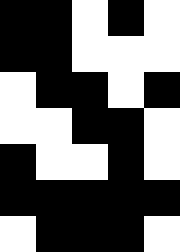[["black", "black", "white", "black", "white"], ["black", "black", "white", "white", "white"], ["white", "black", "black", "white", "black"], ["white", "white", "black", "black", "white"], ["black", "white", "white", "black", "white"], ["black", "black", "black", "black", "black"], ["white", "black", "black", "black", "white"]]